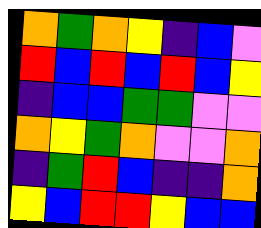[["orange", "green", "orange", "yellow", "indigo", "blue", "violet"], ["red", "blue", "red", "blue", "red", "blue", "yellow"], ["indigo", "blue", "blue", "green", "green", "violet", "violet"], ["orange", "yellow", "green", "orange", "violet", "violet", "orange"], ["indigo", "green", "red", "blue", "indigo", "indigo", "orange"], ["yellow", "blue", "red", "red", "yellow", "blue", "blue"]]